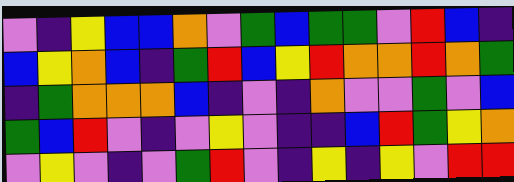[["violet", "indigo", "yellow", "blue", "blue", "orange", "violet", "green", "blue", "green", "green", "violet", "red", "blue", "indigo"], ["blue", "yellow", "orange", "blue", "indigo", "green", "red", "blue", "yellow", "red", "orange", "orange", "red", "orange", "green"], ["indigo", "green", "orange", "orange", "orange", "blue", "indigo", "violet", "indigo", "orange", "violet", "violet", "green", "violet", "blue"], ["green", "blue", "red", "violet", "indigo", "violet", "yellow", "violet", "indigo", "indigo", "blue", "red", "green", "yellow", "orange"], ["violet", "yellow", "violet", "indigo", "violet", "green", "red", "violet", "indigo", "yellow", "indigo", "yellow", "violet", "red", "red"]]